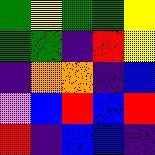[["green", "yellow", "green", "green", "yellow"], ["green", "green", "indigo", "red", "yellow"], ["indigo", "orange", "orange", "indigo", "blue"], ["violet", "blue", "red", "blue", "red"], ["red", "indigo", "blue", "blue", "indigo"]]